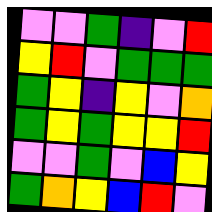[["violet", "violet", "green", "indigo", "violet", "red"], ["yellow", "red", "violet", "green", "green", "green"], ["green", "yellow", "indigo", "yellow", "violet", "orange"], ["green", "yellow", "green", "yellow", "yellow", "red"], ["violet", "violet", "green", "violet", "blue", "yellow"], ["green", "orange", "yellow", "blue", "red", "violet"]]